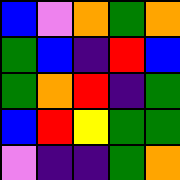[["blue", "violet", "orange", "green", "orange"], ["green", "blue", "indigo", "red", "blue"], ["green", "orange", "red", "indigo", "green"], ["blue", "red", "yellow", "green", "green"], ["violet", "indigo", "indigo", "green", "orange"]]